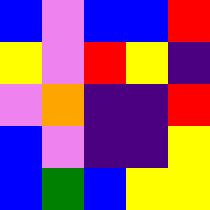[["blue", "violet", "blue", "blue", "red"], ["yellow", "violet", "red", "yellow", "indigo"], ["violet", "orange", "indigo", "indigo", "red"], ["blue", "violet", "indigo", "indigo", "yellow"], ["blue", "green", "blue", "yellow", "yellow"]]